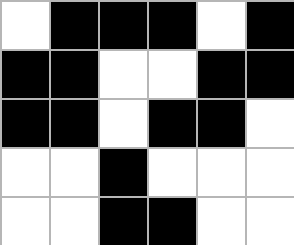[["white", "black", "black", "black", "white", "black"], ["black", "black", "white", "white", "black", "black"], ["black", "black", "white", "black", "black", "white"], ["white", "white", "black", "white", "white", "white"], ["white", "white", "black", "black", "white", "white"]]